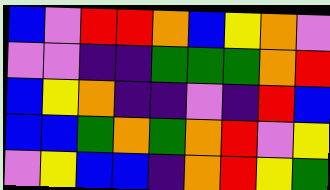[["blue", "violet", "red", "red", "orange", "blue", "yellow", "orange", "violet"], ["violet", "violet", "indigo", "indigo", "green", "green", "green", "orange", "red"], ["blue", "yellow", "orange", "indigo", "indigo", "violet", "indigo", "red", "blue"], ["blue", "blue", "green", "orange", "green", "orange", "red", "violet", "yellow"], ["violet", "yellow", "blue", "blue", "indigo", "orange", "red", "yellow", "green"]]